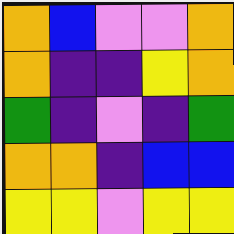[["orange", "blue", "violet", "violet", "orange"], ["orange", "indigo", "indigo", "yellow", "orange"], ["green", "indigo", "violet", "indigo", "green"], ["orange", "orange", "indigo", "blue", "blue"], ["yellow", "yellow", "violet", "yellow", "yellow"]]